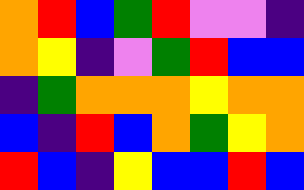[["orange", "red", "blue", "green", "red", "violet", "violet", "indigo"], ["orange", "yellow", "indigo", "violet", "green", "red", "blue", "blue"], ["indigo", "green", "orange", "orange", "orange", "yellow", "orange", "orange"], ["blue", "indigo", "red", "blue", "orange", "green", "yellow", "orange"], ["red", "blue", "indigo", "yellow", "blue", "blue", "red", "blue"]]